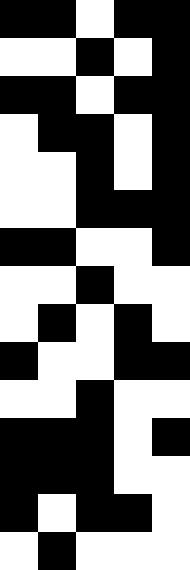[["black", "black", "white", "black", "black"], ["white", "white", "black", "white", "black"], ["black", "black", "white", "black", "black"], ["white", "black", "black", "white", "black"], ["white", "white", "black", "white", "black"], ["white", "white", "black", "black", "black"], ["black", "black", "white", "white", "black"], ["white", "white", "black", "white", "white"], ["white", "black", "white", "black", "white"], ["black", "white", "white", "black", "black"], ["white", "white", "black", "white", "white"], ["black", "black", "black", "white", "black"], ["black", "black", "black", "white", "white"], ["black", "white", "black", "black", "white"], ["white", "black", "white", "white", "white"]]